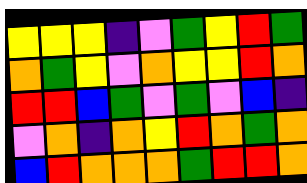[["yellow", "yellow", "yellow", "indigo", "violet", "green", "yellow", "red", "green"], ["orange", "green", "yellow", "violet", "orange", "yellow", "yellow", "red", "orange"], ["red", "red", "blue", "green", "violet", "green", "violet", "blue", "indigo"], ["violet", "orange", "indigo", "orange", "yellow", "red", "orange", "green", "orange"], ["blue", "red", "orange", "orange", "orange", "green", "red", "red", "orange"]]